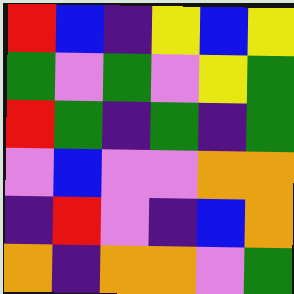[["red", "blue", "indigo", "yellow", "blue", "yellow"], ["green", "violet", "green", "violet", "yellow", "green"], ["red", "green", "indigo", "green", "indigo", "green"], ["violet", "blue", "violet", "violet", "orange", "orange"], ["indigo", "red", "violet", "indigo", "blue", "orange"], ["orange", "indigo", "orange", "orange", "violet", "green"]]